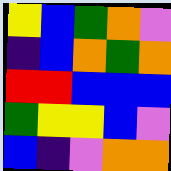[["yellow", "blue", "green", "orange", "violet"], ["indigo", "blue", "orange", "green", "orange"], ["red", "red", "blue", "blue", "blue"], ["green", "yellow", "yellow", "blue", "violet"], ["blue", "indigo", "violet", "orange", "orange"]]